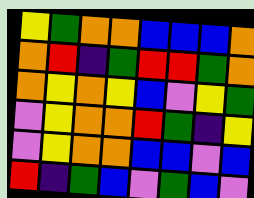[["yellow", "green", "orange", "orange", "blue", "blue", "blue", "orange"], ["orange", "red", "indigo", "green", "red", "red", "green", "orange"], ["orange", "yellow", "orange", "yellow", "blue", "violet", "yellow", "green"], ["violet", "yellow", "orange", "orange", "red", "green", "indigo", "yellow"], ["violet", "yellow", "orange", "orange", "blue", "blue", "violet", "blue"], ["red", "indigo", "green", "blue", "violet", "green", "blue", "violet"]]